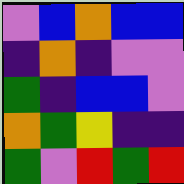[["violet", "blue", "orange", "blue", "blue"], ["indigo", "orange", "indigo", "violet", "violet"], ["green", "indigo", "blue", "blue", "violet"], ["orange", "green", "yellow", "indigo", "indigo"], ["green", "violet", "red", "green", "red"]]